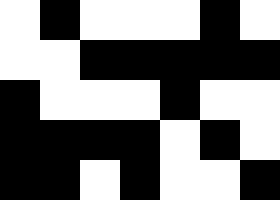[["white", "black", "white", "white", "white", "black", "white"], ["white", "white", "black", "black", "black", "black", "black"], ["black", "white", "white", "white", "black", "white", "white"], ["black", "black", "black", "black", "white", "black", "white"], ["black", "black", "white", "black", "white", "white", "black"]]